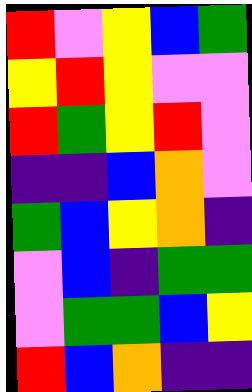[["red", "violet", "yellow", "blue", "green"], ["yellow", "red", "yellow", "violet", "violet"], ["red", "green", "yellow", "red", "violet"], ["indigo", "indigo", "blue", "orange", "violet"], ["green", "blue", "yellow", "orange", "indigo"], ["violet", "blue", "indigo", "green", "green"], ["violet", "green", "green", "blue", "yellow"], ["red", "blue", "orange", "indigo", "indigo"]]